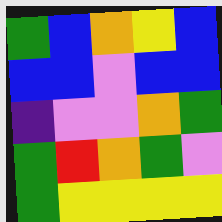[["green", "blue", "orange", "yellow", "blue"], ["blue", "blue", "violet", "blue", "blue"], ["indigo", "violet", "violet", "orange", "green"], ["green", "red", "orange", "green", "violet"], ["green", "yellow", "yellow", "yellow", "yellow"]]